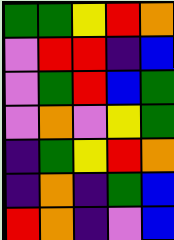[["green", "green", "yellow", "red", "orange"], ["violet", "red", "red", "indigo", "blue"], ["violet", "green", "red", "blue", "green"], ["violet", "orange", "violet", "yellow", "green"], ["indigo", "green", "yellow", "red", "orange"], ["indigo", "orange", "indigo", "green", "blue"], ["red", "orange", "indigo", "violet", "blue"]]